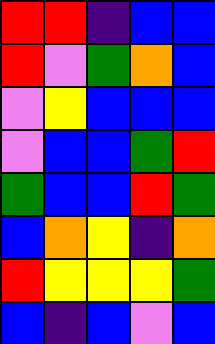[["red", "red", "indigo", "blue", "blue"], ["red", "violet", "green", "orange", "blue"], ["violet", "yellow", "blue", "blue", "blue"], ["violet", "blue", "blue", "green", "red"], ["green", "blue", "blue", "red", "green"], ["blue", "orange", "yellow", "indigo", "orange"], ["red", "yellow", "yellow", "yellow", "green"], ["blue", "indigo", "blue", "violet", "blue"]]